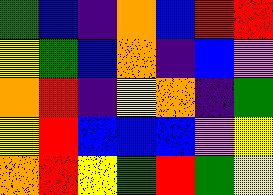[["green", "blue", "indigo", "orange", "blue", "red", "red"], ["yellow", "green", "blue", "orange", "indigo", "blue", "violet"], ["orange", "red", "indigo", "yellow", "orange", "indigo", "green"], ["yellow", "red", "blue", "blue", "blue", "violet", "yellow"], ["orange", "red", "yellow", "green", "red", "green", "yellow"]]